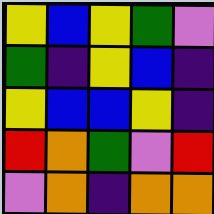[["yellow", "blue", "yellow", "green", "violet"], ["green", "indigo", "yellow", "blue", "indigo"], ["yellow", "blue", "blue", "yellow", "indigo"], ["red", "orange", "green", "violet", "red"], ["violet", "orange", "indigo", "orange", "orange"]]